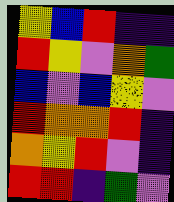[["yellow", "blue", "red", "indigo", "indigo"], ["red", "yellow", "violet", "orange", "green"], ["blue", "violet", "blue", "yellow", "violet"], ["red", "orange", "orange", "red", "indigo"], ["orange", "yellow", "red", "violet", "indigo"], ["red", "red", "indigo", "green", "violet"]]